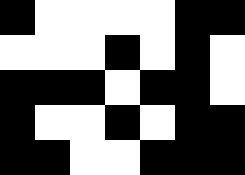[["black", "white", "white", "white", "white", "black", "black"], ["white", "white", "white", "black", "white", "black", "white"], ["black", "black", "black", "white", "black", "black", "white"], ["black", "white", "white", "black", "white", "black", "black"], ["black", "black", "white", "white", "black", "black", "black"]]